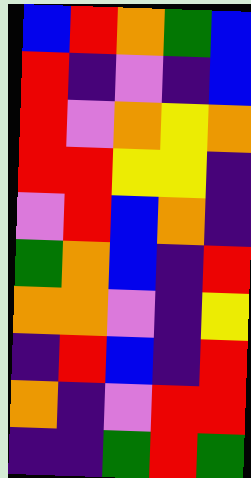[["blue", "red", "orange", "green", "blue"], ["red", "indigo", "violet", "indigo", "blue"], ["red", "violet", "orange", "yellow", "orange"], ["red", "red", "yellow", "yellow", "indigo"], ["violet", "red", "blue", "orange", "indigo"], ["green", "orange", "blue", "indigo", "red"], ["orange", "orange", "violet", "indigo", "yellow"], ["indigo", "red", "blue", "indigo", "red"], ["orange", "indigo", "violet", "red", "red"], ["indigo", "indigo", "green", "red", "green"]]